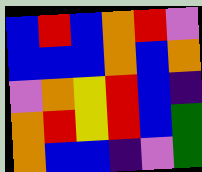[["blue", "red", "blue", "orange", "red", "violet"], ["blue", "blue", "blue", "orange", "blue", "orange"], ["violet", "orange", "yellow", "red", "blue", "indigo"], ["orange", "red", "yellow", "red", "blue", "green"], ["orange", "blue", "blue", "indigo", "violet", "green"]]